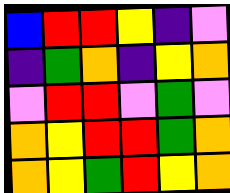[["blue", "red", "red", "yellow", "indigo", "violet"], ["indigo", "green", "orange", "indigo", "yellow", "orange"], ["violet", "red", "red", "violet", "green", "violet"], ["orange", "yellow", "red", "red", "green", "orange"], ["orange", "yellow", "green", "red", "yellow", "orange"]]